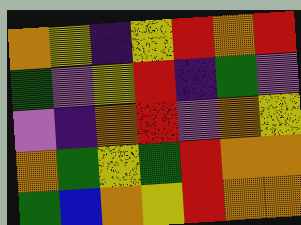[["orange", "yellow", "indigo", "yellow", "red", "orange", "red"], ["green", "violet", "yellow", "red", "indigo", "green", "violet"], ["violet", "indigo", "orange", "red", "violet", "orange", "yellow"], ["orange", "green", "yellow", "green", "red", "orange", "orange"], ["green", "blue", "orange", "yellow", "red", "orange", "orange"]]